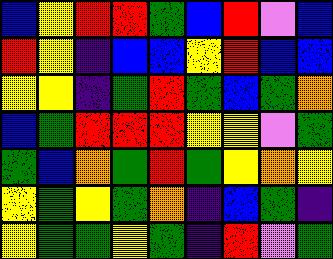[["blue", "yellow", "red", "red", "green", "blue", "red", "violet", "blue"], ["red", "yellow", "indigo", "blue", "blue", "yellow", "red", "blue", "blue"], ["yellow", "yellow", "indigo", "green", "red", "green", "blue", "green", "orange"], ["blue", "green", "red", "red", "red", "yellow", "yellow", "violet", "green"], ["green", "blue", "orange", "green", "red", "green", "yellow", "orange", "yellow"], ["yellow", "green", "yellow", "green", "orange", "indigo", "blue", "green", "indigo"], ["yellow", "green", "green", "yellow", "green", "indigo", "red", "violet", "green"]]